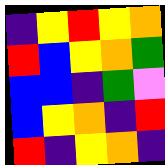[["indigo", "yellow", "red", "yellow", "orange"], ["red", "blue", "yellow", "orange", "green"], ["blue", "blue", "indigo", "green", "violet"], ["blue", "yellow", "orange", "indigo", "red"], ["red", "indigo", "yellow", "orange", "indigo"]]